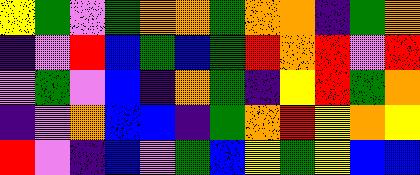[["yellow", "green", "violet", "green", "orange", "orange", "green", "orange", "orange", "indigo", "green", "orange"], ["indigo", "violet", "red", "blue", "green", "blue", "green", "red", "orange", "red", "violet", "red"], ["violet", "green", "violet", "blue", "indigo", "orange", "green", "indigo", "yellow", "red", "green", "orange"], ["indigo", "violet", "orange", "blue", "blue", "indigo", "green", "orange", "red", "yellow", "orange", "yellow"], ["red", "violet", "indigo", "blue", "violet", "green", "blue", "yellow", "green", "yellow", "blue", "blue"]]